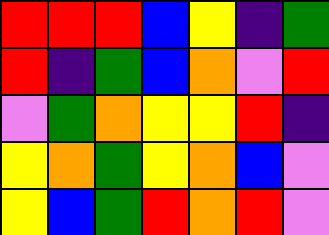[["red", "red", "red", "blue", "yellow", "indigo", "green"], ["red", "indigo", "green", "blue", "orange", "violet", "red"], ["violet", "green", "orange", "yellow", "yellow", "red", "indigo"], ["yellow", "orange", "green", "yellow", "orange", "blue", "violet"], ["yellow", "blue", "green", "red", "orange", "red", "violet"]]